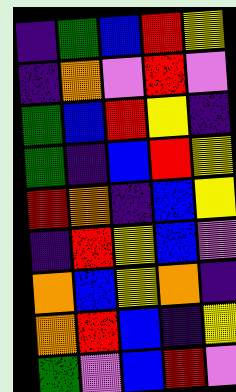[["indigo", "green", "blue", "red", "yellow"], ["indigo", "orange", "violet", "red", "violet"], ["green", "blue", "red", "yellow", "indigo"], ["green", "indigo", "blue", "red", "yellow"], ["red", "orange", "indigo", "blue", "yellow"], ["indigo", "red", "yellow", "blue", "violet"], ["orange", "blue", "yellow", "orange", "indigo"], ["orange", "red", "blue", "indigo", "yellow"], ["green", "violet", "blue", "red", "violet"]]